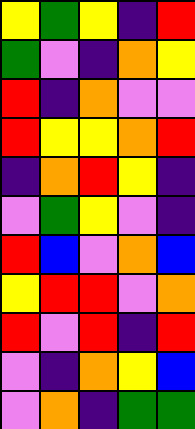[["yellow", "green", "yellow", "indigo", "red"], ["green", "violet", "indigo", "orange", "yellow"], ["red", "indigo", "orange", "violet", "violet"], ["red", "yellow", "yellow", "orange", "red"], ["indigo", "orange", "red", "yellow", "indigo"], ["violet", "green", "yellow", "violet", "indigo"], ["red", "blue", "violet", "orange", "blue"], ["yellow", "red", "red", "violet", "orange"], ["red", "violet", "red", "indigo", "red"], ["violet", "indigo", "orange", "yellow", "blue"], ["violet", "orange", "indigo", "green", "green"]]